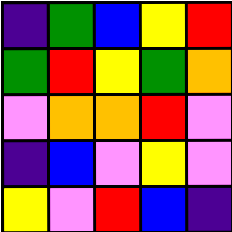[["indigo", "green", "blue", "yellow", "red"], ["green", "red", "yellow", "green", "orange"], ["violet", "orange", "orange", "red", "violet"], ["indigo", "blue", "violet", "yellow", "violet"], ["yellow", "violet", "red", "blue", "indigo"]]